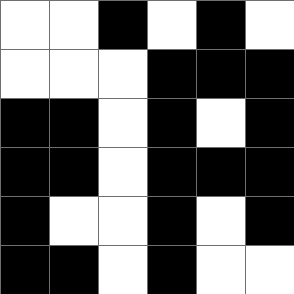[["white", "white", "black", "white", "black", "white"], ["white", "white", "white", "black", "black", "black"], ["black", "black", "white", "black", "white", "black"], ["black", "black", "white", "black", "black", "black"], ["black", "white", "white", "black", "white", "black"], ["black", "black", "white", "black", "white", "white"]]